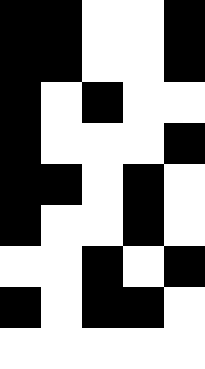[["black", "black", "white", "white", "black"], ["black", "black", "white", "white", "black"], ["black", "white", "black", "white", "white"], ["black", "white", "white", "white", "black"], ["black", "black", "white", "black", "white"], ["black", "white", "white", "black", "white"], ["white", "white", "black", "white", "black"], ["black", "white", "black", "black", "white"], ["white", "white", "white", "white", "white"]]